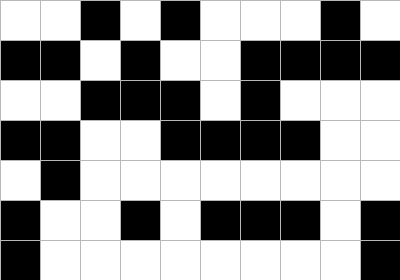[["white", "white", "black", "white", "black", "white", "white", "white", "black", "white"], ["black", "black", "white", "black", "white", "white", "black", "black", "black", "black"], ["white", "white", "black", "black", "black", "white", "black", "white", "white", "white"], ["black", "black", "white", "white", "black", "black", "black", "black", "white", "white"], ["white", "black", "white", "white", "white", "white", "white", "white", "white", "white"], ["black", "white", "white", "black", "white", "black", "black", "black", "white", "black"], ["black", "white", "white", "white", "white", "white", "white", "white", "white", "black"]]